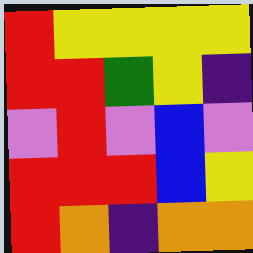[["red", "yellow", "yellow", "yellow", "yellow"], ["red", "red", "green", "yellow", "indigo"], ["violet", "red", "violet", "blue", "violet"], ["red", "red", "red", "blue", "yellow"], ["red", "orange", "indigo", "orange", "orange"]]